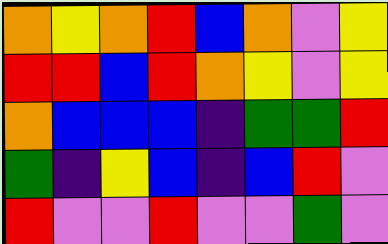[["orange", "yellow", "orange", "red", "blue", "orange", "violet", "yellow"], ["red", "red", "blue", "red", "orange", "yellow", "violet", "yellow"], ["orange", "blue", "blue", "blue", "indigo", "green", "green", "red"], ["green", "indigo", "yellow", "blue", "indigo", "blue", "red", "violet"], ["red", "violet", "violet", "red", "violet", "violet", "green", "violet"]]